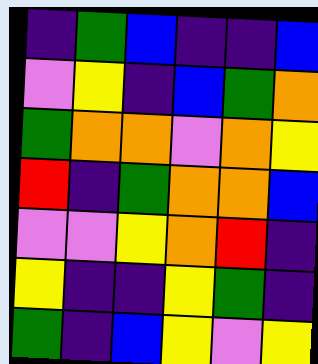[["indigo", "green", "blue", "indigo", "indigo", "blue"], ["violet", "yellow", "indigo", "blue", "green", "orange"], ["green", "orange", "orange", "violet", "orange", "yellow"], ["red", "indigo", "green", "orange", "orange", "blue"], ["violet", "violet", "yellow", "orange", "red", "indigo"], ["yellow", "indigo", "indigo", "yellow", "green", "indigo"], ["green", "indigo", "blue", "yellow", "violet", "yellow"]]